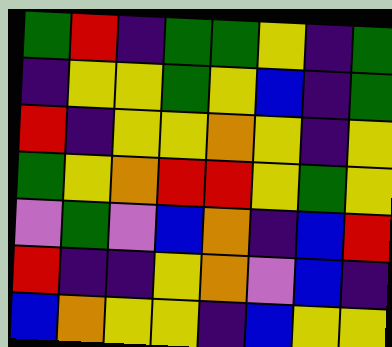[["green", "red", "indigo", "green", "green", "yellow", "indigo", "green"], ["indigo", "yellow", "yellow", "green", "yellow", "blue", "indigo", "green"], ["red", "indigo", "yellow", "yellow", "orange", "yellow", "indigo", "yellow"], ["green", "yellow", "orange", "red", "red", "yellow", "green", "yellow"], ["violet", "green", "violet", "blue", "orange", "indigo", "blue", "red"], ["red", "indigo", "indigo", "yellow", "orange", "violet", "blue", "indigo"], ["blue", "orange", "yellow", "yellow", "indigo", "blue", "yellow", "yellow"]]